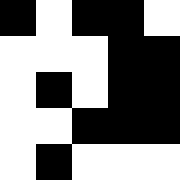[["black", "white", "black", "black", "white"], ["white", "white", "white", "black", "black"], ["white", "black", "white", "black", "black"], ["white", "white", "black", "black", "black"], ["white", "black", "white", "white", "white"]]